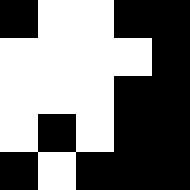[["black", "white", "white", "black", "black"], ["white", "white", "white", "white", "black"], ["white", "white", "white", "black", "black"], ["white", "black", "white", "black", "black"], ["black", "white", "black", "black", "black"]]